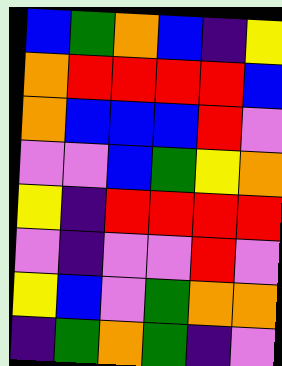[["blue", "green", "orange", "blue", "indigo", "yellow"], ["orange", "red", "red", "red", "red", "blue"], ["orange", "blue", "blue", "blue", "red", "violet"], ["violet", "violet", "blue", "green", "yellow", "orange"], ["yellow", "indigo", "red", "red", "red", "red"], ["violet", "indigo", "violet", "violet", "red", "violet"], ["yellow", "blue", "violet", "green", "orange", "orange"], ["indigo", "green", "orange", "green", "indigo", "violet"]]